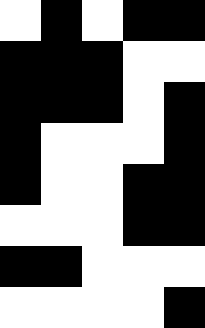[["white", "black", "white", "black", "black"], ["black", "black", "black", "white", "white"], ["black", "black", "black", "white", "black"], ["black", "white", "white", "white", "black"], ["black", "white", "white", "black", "black"], ["white", "white", "white", "black", "black"], ["black", "black", "white", "white", "white"], ["white", "white", "white", "white", "black"]]